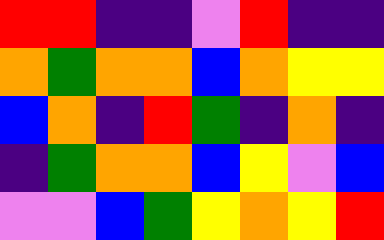[["red", "red", "indigo", "indigo", "violet", "red", "indigo", "indigo"], ["orange", "green", "orange", "orange", "blue", "orange", "yellow", "yellow"], ["blue", "orange", "indigo", "red", "green", "indigo", "orange", "indigo"], ["indigo", "green", "orange", "orange", "blue", "yellow", "violet", "blue"], ["violet", "violet", "blue", "green", "yellow", "orange", "yellow", "red"]]